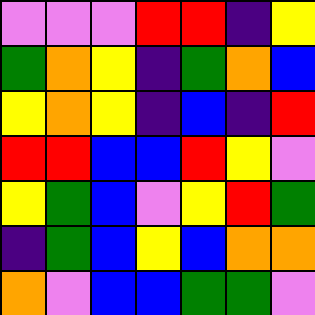[["violet", "violet", "violet", "red", "red", "indigo", "yellow"], ["green", "orange", "yellow", "indigo", "green", "orange", "blue"], ["yellow", "orange", "yellow", "indigo", "blue", "indigo", "red"], ["red", "red", "blue", "blue", "red", "yellow", "violet"], ["yellow", "green", "blue", "violet", "yellow", "red", "green"], ["indigo", "green", "blue", "yellow", "blue", "orange", "orange"], ["orange", "violet", "blue", "blue", "green", "green", "violet"]]